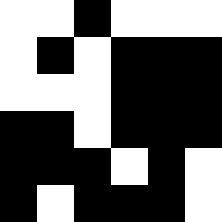[["white", "white", "black", "white", "white", "white"], ["white", "black", "white", "black", "black", "black"], ["white", "white", "white", "black", "black", "black"], ["black", "black", "white", "black", "black", "black"], ["black", "black", "black", "white", "black", "white"], ["black", "white", "black", "black", "black", "white"]]